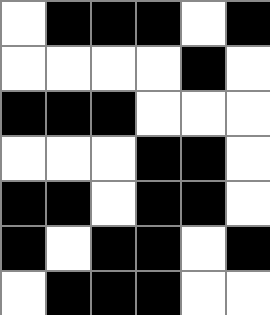[["white", "black", "black", "black", "white", "black"], ["white", "white", "white", "white", "black", "white"], ["black", "black", "black", "white", "white", "white"], ["white", "white", "white", "black", "black", "white"], ["black", "black", "white", "black", "black", "white"], ["black", "white", "black", "black", "white", "black"], ["white", "black", "black", "black", "white", "white"]]